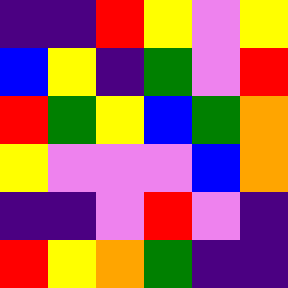[["indigo", "indigo", "red", "yellow", "violet", "yellow"], ["blue", "yellow", "indigo", "green", "violet", "red"], ["red", "green", "yellow", "blue", "green", "orange"], ["yellow", "violet", "violet", "violet", "blue", "orange"], ["indigo", "indigo", "violet", "red", "violet", "indigo"], ["red", "yellow", "orange", "green", "indigo", "indigo"]]